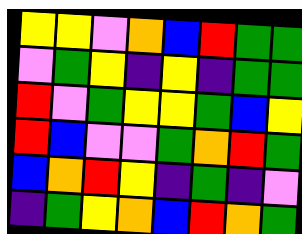[["yellow", "yellow", "violet", "orange", "blue", "red", "green", "green"], ["violet", "green", "yellow", "indigo", "yellow", "indigo", "green", "green"], ["red", "violet", "green", "yellow", "yellow", "green", "blue", "yellow"], ["red", "blue", "violet", "violet", "green", "orange", "red", "green"], ["blue", "orange", "red", "yellow", "indigo", "green", "indigo", "violet"], ["indigo", "green", "yellow", "orange", "blue", "red", "orange", "green"]]